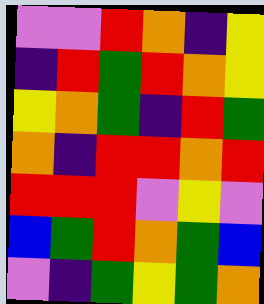[["violet", "violet", "red", "orange", "indigo", "yellow"], ["indigo", "red", "green", "red", "orange", "yellow"], ["yellow", "orange", "green", "indigo", "red", "green"], ["orange", "indigo", "red", "red", "orange", "red"], ["red", "red", "red", "violet", "yellow", "violet"], ["blue", "green", "red", "orange", "green", "blue"], ["violet", "indigo", "green", "yellow", "green", "orange"]]